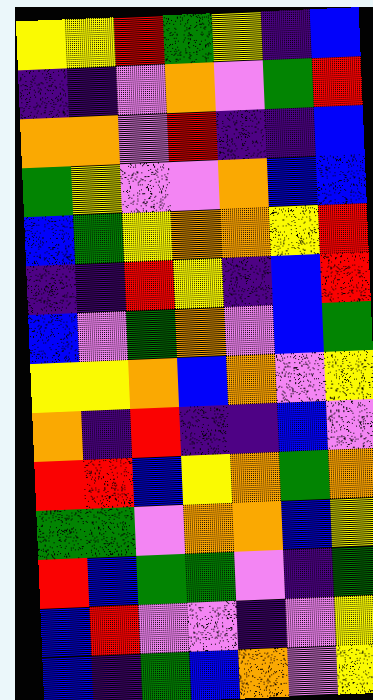[["yellow", "yellow", "red", "green", "yellow", "indigo", "blue"], ["indigo", "indigo", "violet", "orange", "violet", "green", "red"], ["orange", "orange", "violet", "red", "indigo", "indigo", "blue"], ["green", "yellow", "violet", "violet", "orange", "blue", "blue"], ["blue", "green", "yellow", "orange", "orange", "yellow", "red"], ["indigo", "indigo", "red", "yellow", "indigo", "blue", "red"], ["blue", "violet", "green", "orange", "violet", "blue", "green"], ["yellow", "yellow", "orange", "blue", "orange", "violet", "yellow"], ["orange", "indigo", "red", "indigo", "indigo", "blue", "violet"], ["red", "red", "blue", "yellow", "orange", "green", "orange"], ["green", "green", "violet", "orange", "orange", "blue", "yellow"], ["red", "blue", "green", "green", "violet", "indigo", "green"], ["blue", "red", "violet", "violet", "indigo", "violet", "yellow"], ["blue", "indigo", "green", "blue", "orange", "violet", "yellow"]]